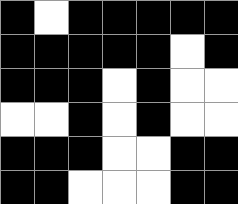[["black", "white", "black", "black", "black", "black", "black"], ["black", "black", "black", "black", "black", "white", "black"], ["black", "black", "black", "white", "black", "white", "white"], ["white", "white", "black", "white", "black", "white", "white"], ["black", "black", "black", "white", "white", "black", "black"], ["black", "black", "white", "white", "white", "black", "black"]]